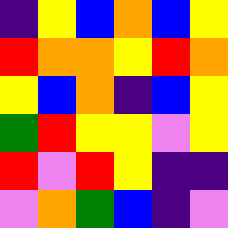[["indigo", "yellow", "blue", "orange", "blue", "yellow"], ["red", "orange", "orange", "yellow", "red", "orange"], ["yellow", "blue", "orange", "indigo", "blue", "yellow"], ["green", "red", "yellow", "yellow", "violet", "yellow"], ["red", "violet", "red", "yellow", "indigo", "indigo"], ["violet", "orange", "green", "blue", "indigo", "violet"]]